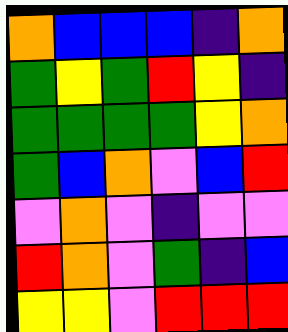[["orange", "blue", "blue", "blue", "indigo", "orange"], ["green", "yellow", "green", "red", "yellow", "indigo"], ["green", "green", "green", "green", "yellow", "orange"], ["green", "blue", "orange", "violet", "blue", "red"], ["violet", "orange", "violet", "indigo", "violet", "violet"], ["red", "orange", "violet", "green", "indigo", "blue"], ["yellow", "yellow", "violet", "red", "red", "red"]]